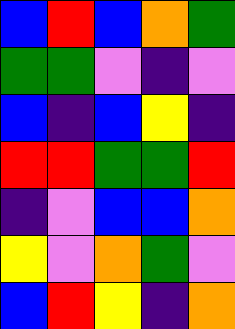[["blue", "red", "blue", "orange", "green"], ["green", "green", "violet", "indigo", "violet"], ["blue", "indigo", "blue", "yellow", "indigo"], ["red", "red", "green", "green", "red"], ["indigo", "violet", "blue", "blue", "orange"], ["yellow", "violet", "orange", "green", "violet"], ["blue", "red", "yellow", "indigo", "orange"]]